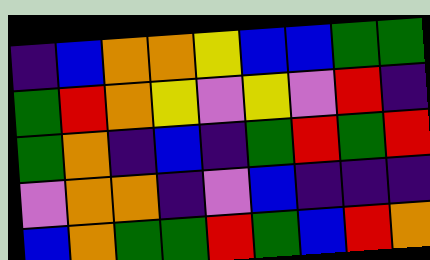[["indigo", "blue", "orange", "orange", "yellow", "blue", "blue", "green", "green"], ["green", "red", "orange", "yellow", "violet", "yellow", "violet", "red", "indigo"], ["green", "orange", "indigo", "blue", "indigo", "green", "red", "green", "red"], ["violet", "orange", "orange", "indigo", "violet", "blue", "indigo", "indigo", "indigo"], ["blue", "orange", "green", "green", "red", "green", "blue", "red", "orange"]]